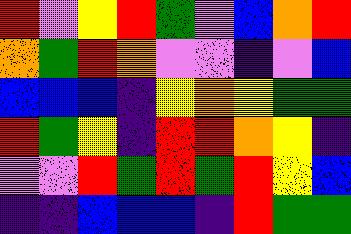[["red", "violet", "yellow", "red", "green", "violet", "blue", "orange", "red"], ["orange", "green", "red", "orange", "violet", "violet", "indigo", "violet", "blue"], ["blue", "blue", "blue", "indigo", "yellow", "orange", "yellow", "green", "green"], ["red", "green", "yellow", "indigo", "red", "red", "orange", "yellow", "indigo"], ["violet", "violet", "red", "green", "red", "green", "red", "yellow", "blue"], ["indigo", "indigo", "blue", "blue", "blue", "indigo", "red", "green", "green"]]